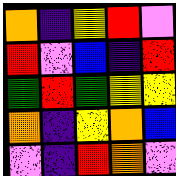[["orange", "indigo", "yellow", "red", "violet"], ["red", "violet", "blue", "indigo", "red"], ["green", "red", "green", "yellow", "yellow"], ["orange", "indigo", "yellow", "orange", "blue"], ["violet", "indigo", "red", "orange", "violet"]]